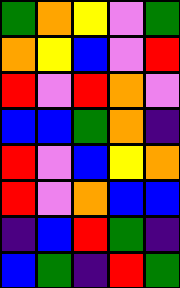[["green", "orange", "yellow", "violet", "green"], ["orange", "yellow", "blue", "violet", "red"], ["red", "violet", "red", "orange", "violet"], ["blue", "blue", "green", "orange", "indigo"], ["red", "violet", "blue", "yellow", "orange"], ["red", "violet", "orange", "blue", "blue"], ["indigo", "blue", "red", "green", "indigo"], ["blue", "green", "indigo", "red", "green"]]